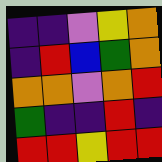[["indigo", "indigo", "violet", "yellow", "orange"], ["indigo", "red", "blue", "green", "orange"], ["orange", "orange", "violet", "orange", "red"], ["green", "indigo", "indigo", "red", "indigo"], ["red", "red", "yellow", "red", "red"]]